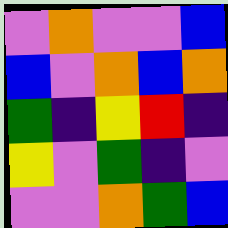[["violet", "orange", "violet", "violet", "blue"], ["blue", "violet", "orange", "blue", "orange"], ["green", "indigo", "yellow", "red", "indigo"], ["yellow", "violet", "green", "indigo", "violet"], ["violet", "violet", "orange", "green", "blue"]]